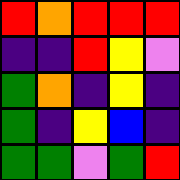[["red", "orange", "red", "red", "red"], ["indigo", "indigo", "red", "yellow", "violet"], ["green", "orange", "indigo", "yellow", "indigo"], ["green", "indigo", "yellow", "blue", "indigo"], ["green", "green", "violet", "green", "red"]]